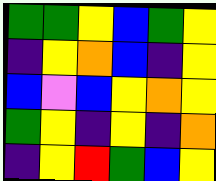[["green", "green", "yellow", "blue", "green", "yellow"], ["indigo", "yellow", "orange", "blue", "indigo", "yellow"], ["blue", "violet", "blue", "yellow", "orange", "yellow"], ["green", "yellow", "indigo", "yellow", "indigo", "orange"], ["indigo", "yellow", "red", "green", "blue", "yellow"]]